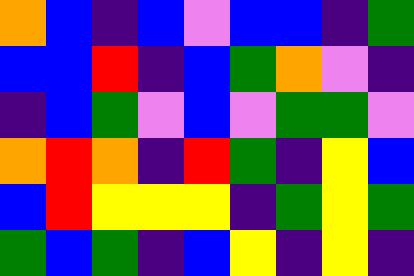[["orange", "blue", "indigo", "blue", "violet", "blue", "blue", "indigo", "green"], ["blue", "blue", "red", "indigo", "blue", "green", "orange", "violet", "indigo"], ["indigo", "blue", "green", "violet", "blue", "violet", "green", "green", "violet"], ["orange", "red", "orange", "indigo", "red", "green", "indigo", "yellow", "blue"], ["blue", "red", "yellow", "yellow", "yellow", "indigo", "green", "yellow", "green"], ["green", "blue", "green", "indigo", "blue", "yellow", "indigo", "yellow", "indigo"]]